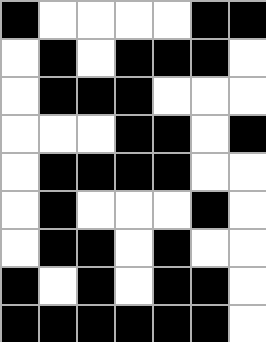[["black", "white", "white", "white", "white", "black", "black"], ["white", "black", "white", "black", "black", "black", "white"], ["white", "black", "black", "black", "white", "white", "white"], ["white", "white", "white", "black", "black", "white", "black"], ["white", "black", "black", "black", "black", "white", "white"], ["white", "black", "white", "white", "white", "black", "white"], ["white", "black", "black", "white", "black", "white", "white"], ["black", "white", "black", "white", "black", "black", "white"], ["black", "black", "black", "black", "black", "black", "white"]]